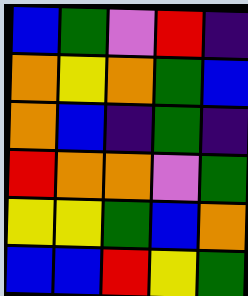[["blue", "green", "violet", "red", "indigo"], ["orange", "yellow", "orange", "green", "blue"], ["orange", "blue", "indigo", "green", "indigo"], ["red", "orange", "orange", "violet", "green"], ["yellow", "yellow", "green", "blue", "orange"], ["blue", "blue", "red", "yellow", "green"]]